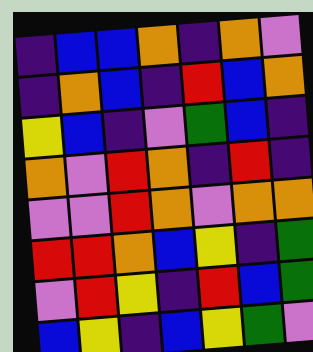[["indigo", "blue", "blue", "orange", "indigo", "orange", "violet"], ["indigo", "orange", "blue", "indigo", "red", "blue", "orange"], ["yellow", "blue", "indigo", "violet", "green", "blue", "indigo"], ["orange", "violet", "red", "orange", "indigo", "red", "indigo"], ["violet", "violet", "red", "orange", "violet", "orange", "orange"], ["red", "red", "orange", "blue", "yellow", "indigo", "green"], ["violet", "red", "yellow", "indigo", "red", "blue", "green"], ["blue", "yellow", "indigo", "blue", "yellow", "green", "violet"]]